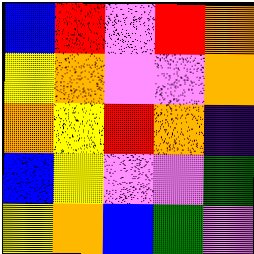[["blue", "red", "violet", "red", "orange"], ["yellow", "orange", "violet", "violet", "orange"], ["orange", "yellow", "red", "orange", "indigo"], ["blue", "yellow", "violet", "violet", "green"], ["yellow", "orange", "blue", "green", "violet"]]